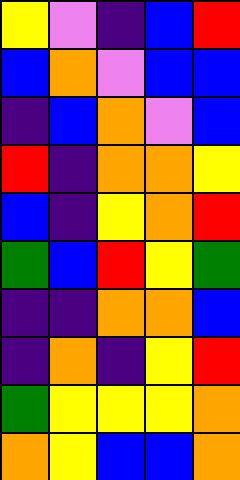[["yellow", "violet", "indigo", "blue", "red"], ["blue", "orange", "violet", "blue", "blue"], ["indigo", "blue", "orange", "violet", "blue"], ["red", "indigo", "orange", "orange", "yellow"], ["blue", "indigo", "yellow", "orange", "red"], ["green", "blue", "red", "yellow", "green"], ["indigo", "indigo", "orange", "orange", "blue"], ["indigo", "orange", "indigo", "yellow", "red"], ["green", "yellow", "yellow", "yellow", "orange"], ["orange", "yellow", "blue", "blue", "orange"]]